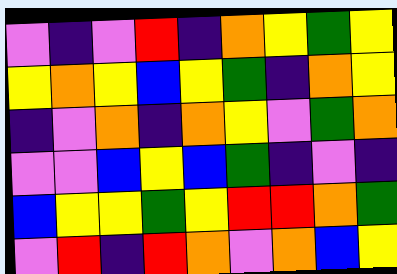[["violet", "indigo", "violet", "red", "indigo", "orange", "yellow", "green", "yellow"], ["yellow", "orange", "yellow", "blue", "yellow", "green", "indigo", "orange", "yellow"], ["indigo", "violet", "orange", "indigo", "orange", "yellow", "violet", "green", "orange"], ["violet", "violet", "blue", "yellow", "blue", "green", "indigo", "violet", "indigo"], ["blue", "yellow", "yellow", "green", "yellow", "red", "red", "orange", "green"], ["violet", "red", "indigo", "red", "orange", "violet", "orange", "blue", "yellow"]]